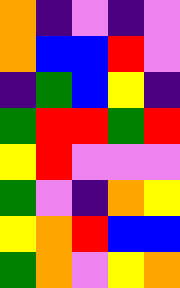[["orange", "indigo", "violet", "indigo", "violet"], ["orange", "blue", "blue", "red", "violet"], ["indigo", "green", "blue", "yellow", "indigo"], ["green", "red", "red", "green", "red"], ["yellow", "red", "violet", "violet", "violet"], ["green", "violet", "indigo", "orange", "yellow"], ["yellow", "orange", "red", "blue", "blue"], ["green", "orange", "violet", "yellow", "orange"]]